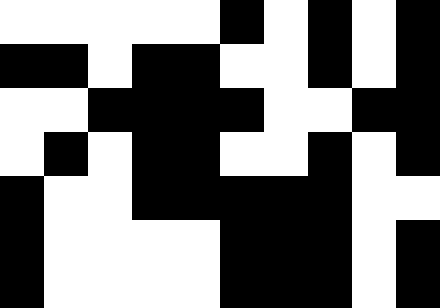[["white", "white", "white", "white", "white", "black", "white", "black", "white", "black"], ["black", "black", "white", "black", "black", "white", "white", "black", "white", "black"], ["white", "white", "black", "black", "black", "black", "white", "white", "black", "black"], ["white", "black", "white", "black", "black", "white", "white", "black", "white", "black"], ["black", "white", "white", "black", "black", "black", "black", "black", "white", "white"], ["black", "white", "white", "white", "white", "black", "black", "black", "white", "black"], ["black", "white", "white", "white", "white", "black", "black", "black", "white", "black"]]